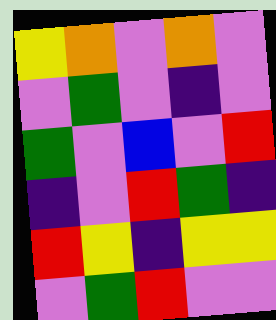[["yellow", "orange", "violet", "orange", "violet"], ["violet", "green", "violet", "indigo", "violet"], ["green", "violet", "blue", "violet", "red"], ["indigo", "violet", "red", "green", "indigo"], ["red", "yellow", "indigo", "yellow", "yellow"], ["violet", "green", "red", "violet", "violet"]]